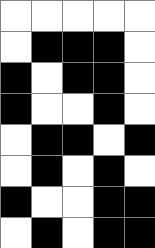[["white", "white", "white", "white", "white"], ["white", "black", "black", "black", "white"], ["black", "white", "black", "black", "white"], ["black", "white", "white", "black", "white"], ["white", "black", "black", "white", "black"], ["white", "black", "white", "black", "white"], ["black", "white", "white", "black", "black"], ["white", "black", "white", "black", "black"]]